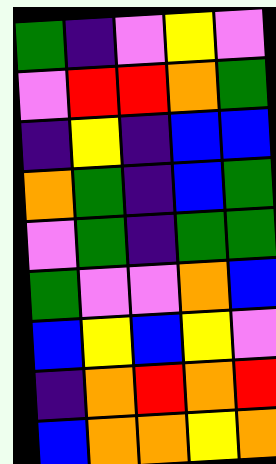[["green", "indigo", "violet", "yellow", "violet"], ["violet", "red", "red", "orange", "green"], ["indigo", "yellow", "indigo", "blue", "blue"], ["orange", "green", "indigo", "blue", "green"], ["violet", "green", "indigo", "green", "green"], ["green", "violet", "violet", "orange", "blue"], ["blue", "yellow", "blue", "yellow", "violet"], ["indigo", "orange", "red", "orange", "red"], ["blue", "orange", "orange", "yellow", "orange"]]